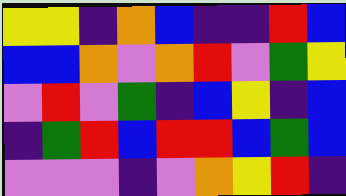[["yellow", "yellow", "indigo", "orange", "blue", "indigo", "indigo", "red", "blue"], ["blue", "blue", "orange", "violet", "orange", "red", "violet", "green", "yellow"], ["violet", "red", "violet", "green", "indigo", "blue", "yellow", "indigo", "blue"], ["indigo", "green", "red", "blue", "red", "red", "blue", "green", "blue"], ["violet", "violet", "violet", "indigo", "violet", "orange", "yellow", "red", "indigo"]]